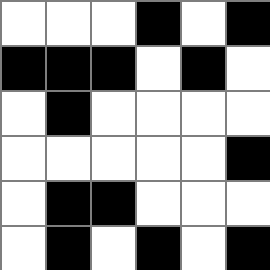[["white", "white", "white", "black", "white", "black"], ["black", "black", "black", "white", "black", "white"], ["white", "black", "white", "white", "white", "white"], ["white", "white", "white", "white", "white", "black"], ["white", "black", "black", "white", "white", "white"], ["white", "black", "white", "black", "white", "black"]]